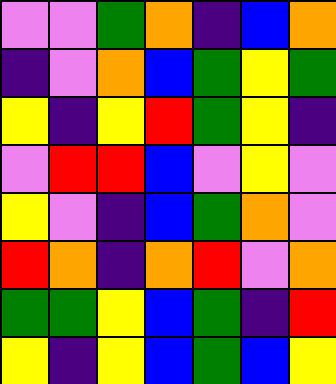[["violet", "violet", "green", "orange", "indigo", "blue", "orange"], ["indigo", "violet", "orange", "blue", "green", "yellow", "green"], ["yellow", "indigo", "yellow", "red", "green", "yellow", "indigo"], ["violet", "red", "red", "blue", "violet", "yellow", "violet"], ["yellow", "violet", "indigo", "blue", "green", "orange", "violet"], ["red", "orange", "indigo", "orange", "red", "violet", "orange"], ["green", "green", "yellow", "blue", "green", "indigo", "red"], ["yellow", "indigo", "yellow", "blue", "green", "blue", "yellow"]]